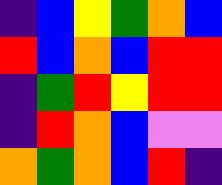[["indigo", "blue", "yellow", "green", "orange", "blue"], ["red", "blue", "orange", "blue", "red", "red"], ["indigo", "green", "red", "yellow", "red", "red"], ["indigo", "red", "orange", "blue", "violet", "violet"], ["orange", "green", "orange", "blue", "red", "indigo"]]